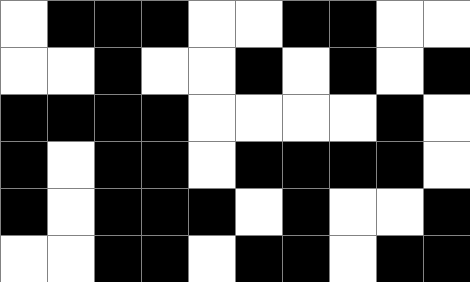[["white", "black", "black", "black", "white", "white", "black", "black", "white", "white"], ["white", "white", "black", "white", "white", "black", "white", "black", "white", "black"], ["black", "black", "black", "black", "white", "white", "white", "white", "black", "white"], ["black", "white", "black", "black", "white", "black", "black", "black", "black", "white"], ["black", "white", "black", "black", "black", "white", "black", "white", "white", "black"], ["white", "white", "black", "black", "white", "black", "black", "white", "black", "black"]]